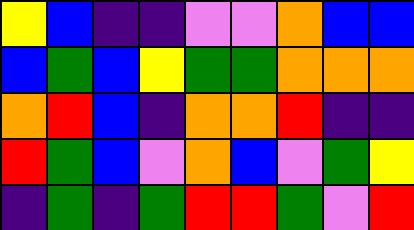[["yellow", "blue", "indigo", "indigo", "violet", "violet", "orange", "blue", "blue"], ["blue", "green", "blue", "yellow", "green", "green", "orange", "orange", "orange"], ["orange", "red", "blue", "indigo", "orange", "orange", "red", "indigo", "indigo"], ["red", "green", "blue", "violet", "orange", "blue", "violet", "green", "yellow"], ["indigo", "green", "indigo", "green", "red", "red", "green", "violet", "red"]]